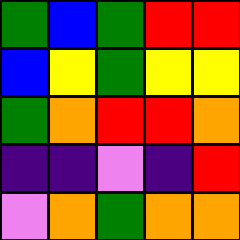[["green", "blue", "green", "red", "red"], ["blue", "yellow", "green", "yellow", "yellow"], ["green", "orange", "red", "red", "orange"], ["indigo", "indigo", "violet", "indigo", "red"], ["violet", "orange", "green", "orange", "orange"]]